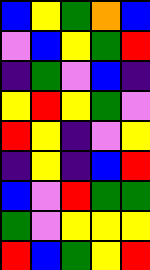[["blue", "yellow", "green", "orange", "blue"], ["violet", "blue", "yellow", "green", "red"], ["indigo", "green", "violet", "blue", "indigo"], ["yellow", "red", "yellow", "green", "violet"], ["red", "yellow", "indigo", "violet", "yellow"], ["indigo", "yellow", "indigo", "blue", "red"], ["blue", "violet", "red", "green", "green"], ["green", "violet", "yellow", "yellow", "yellow"], ["red", "blue", "green", "yellow", "red"]]